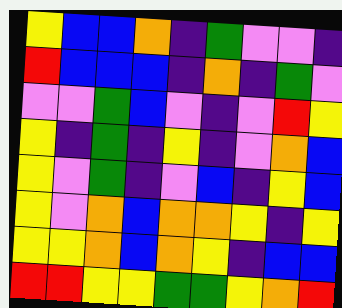[["yellow", "blue", "blue", "orange", "indigo", "green", "violet", "violet", "indigo"], ["red", "blue", "blue", "blue", "indigo", "orange", "indigo", "green", "violet"], ["violet", "violet", "green", "blue", "violet", "indigo", "violet", "red", "yellow"], ["yellow", "indigo", "green", "indigo", "yellow", "indigo", "violet", "orange", "blue"], ["yellow", "violet", "green", "indigo", "violet", "blue", "indigo", "yellow", "blue"], ["yellow", "violet", "orange", "blue", "orange", "orange", "yellow", "indigo", "yellow"], ["yellow", "yellow", "orange", "blue", "orange", "yellow", "indigo", "blue", "blue"], ["red", "red", "yellow", "yellow", "green", "green", "yellow", "orange", "red"]]